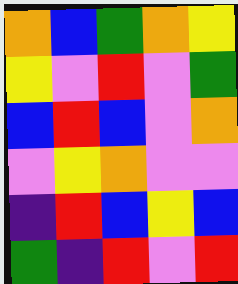[["orange", "blue", "green", "orange", "yellow"], ["yellow", "violet", "red", "violet", "green"], ["blue", "red", "blue", "violet", "orange"], ["violet", "yellow", "orange", "violet", "violet"], ["indigo", "red", "blue", "yellow", "blue"], ["green", "indigo", "red", "violet", "red"]]